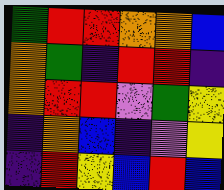[["green", "red", "red", "orange", "orange", "blue"], ["orange", "green", "indigo", "red", "red", "indigo"], ["orange", "red", "red", "violet", "green", "yellow"], ["indigo", "orange", "blue", "indigo", "violet", "yellow"], ["indigo", "red", "yellow", "blue", "red", "blue"]]